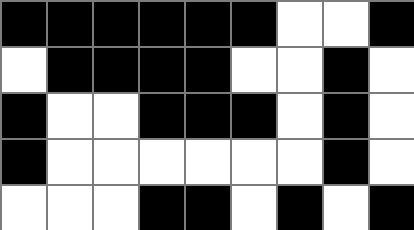[["black", "black", "black", "black", "black", "black", "white", "white", "black"], ["white", "black", "black", "black", "black", "white", "white", "black", "white"], ["black", "white", "white", "black", "black", "black", "white", "black", "white"], ["black", "white", "white", "white", "white", "white", "white", "black", "white"], ["white", "white", "white", "black", "black", "white", "black", "white", "black"]]